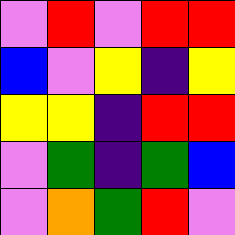[["violet", "red", "violet", "red", "red"], ["blue", "violet", "yellow", "indigo", "yellow"], ["yellow", "yellow", "indigo", "red", "red"], ["violet", "green", "indigo", "green", "blue"], ["violet", "orange", "green", "red", "violet"]]